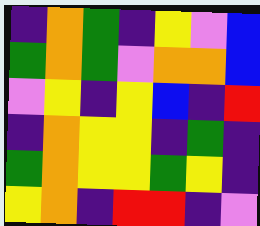[["indigo", "orange", "green", "indigo", "yellow", "violet", "blue"], ["green", "orange", "green", "violet", "orange", "orange", "blue"], ["violet", "yellow", "indigo", "yellow", "blue", "indigo", "red"], ["indigo", "orange", "yellow", "yellow", "indigo", "green", "indigo"], ["green", "orange", "yellow", "yellow", "green", "yellow", "indigo"], ["yellow", "orange", "indigo", "red", "red", "indigo", "violet"]]